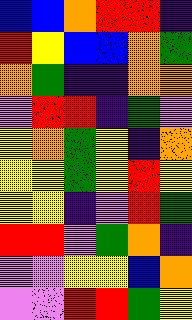[["blue", "blue", "orange", "red", "red", "indigo"], ["red", "yellow", "blue", "blue", "orange", "green"], ["orange", "green", "indigo", "indigo", "orange", "orange"], ["violet", "red", "red", "indigo", "green", "violet"], ["yellow", "orange", "green", "yellow", "indigo", "orange"], ["yellow", "yellow", "green", "yellow", "red", "yellow"], ["yellow", "yellow", "indigo", "violet", "red", "green"], ["red", "red", "violet", "green", "orange", "indigo"], ["violet", "violet", "yellow", "yellow", "blue", "orange"], ["violet", "violet", "red", "red", "green", "yellow"]]